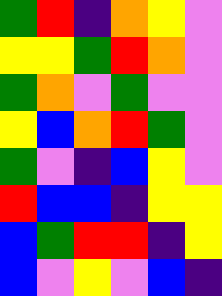[["green", "red", "indigo", "orange", "yellow", "violet"], ["yellow", "yellow", "green", "red", "orange", "violet"], ["green", "orange", "violet", "green", "violet", "violet"], ["yellow", "blue", "orange", "red", "green", "violet"], ["green", "violet", "indigo", "blue", "yellow", "violet"], ["red", "blue", "blue", "indigo", "yellow", "yellow"], ["blue", "green", "red", "red", "indigo", "yellow"], ["blue", "violet", "yellow", "violet", "blue", "indigo"]]